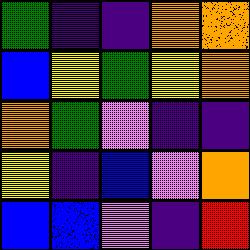[["green", "indigo", "indigo", "orange", "orange"], ["blue", "yellow", "green", "yellow", "orange"], ["orange", "green", "violet", "indigo", "indigo"], ["yellow", "indigo", "blue", "violet", "orange"], ["blue", "blue", "violet", "indigo", "red"]]